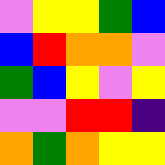[["violet", "yellow", "yellow", "green", "blue"], ["blue", "red", "orange", "orange", "violet"], ["green", "blue", "yellow", "violet", "yellow"], ["violet", "violet", "red", "red", "indigo"], ["orange", "green", "orange", "yellow", "yellow"]]